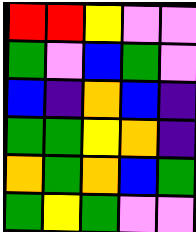[["red", "red", "yellow", "violet", "violet"], ["green", "violet", "blue", "green", "violet"], ["blue", "indigo", "orange", "blue", "indigo"], ["green", "green", "yellow", "orange", "indigo"], ["orange", "green", "orange", "blue", "green"], ["green", "yellow", "green", "violet", "violet"]]